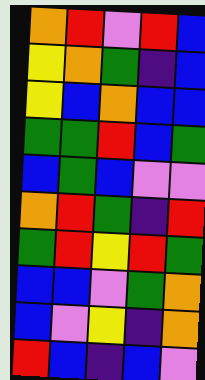[["orange", "red", "violet", "red", "blue"], ["yellow", "orange", "green", "indigo", "blue"], ["yellow", "blue", "orange", "blue", "blue"], ["green", "green", "red", "blue", "green"], ["blue", "green", "blue", "violet", "violet"], ["orange", "red", "green", "indigo", "red"], ["green", "red", "yellow", "red", "green"], ["blue", "blue", "violet", "green", "orange"], ["blue", "violet", "yellow", "indigo", "orange"], ["red", "blue", "indigo", "blue", "violet"]]